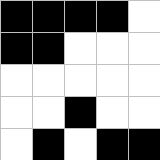[["black", "black", "black", "black", "white"], ["black", "black", "white", "white", "white"], ["white", "white", "white", "white", "white"], ["white", "white", "black", "white", "white"], ["white", "black", "white", "black", "black"]]